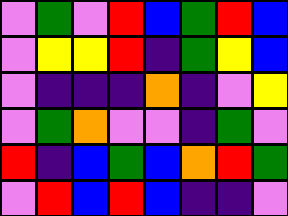[["violet", "green", "violet", "red", "blue", "green", "red", "blue"], ["violet", "yellow", "yellow", "red", "indigo", "green", "yellow", "blue"], ["violet", "indigo", "indigo", "indigo", "orange", "indigo", "violet", "yellow"], ["violet", "green", "orange", "violet", "violet", "indigo", "green", "violet"], ["red", "indigo", "blue", "green", "blue", "orange", "red", "green"], ["violet", "red", "blue", "red", "blue", "indigo", "indigo", "violet"]]